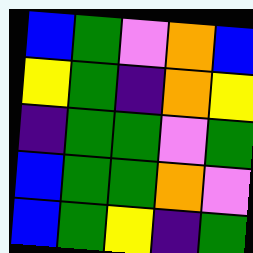[["blue", "green", "violet", "orange", "blue"], ["yellow", "green", "indigo", "orange", "yellow"], ["indigo", "green", "green", "violet", "green"], ["blue", "green", "green", "orange", "violet"], ["blue", "green", "yellow", "indigo", "green"]]